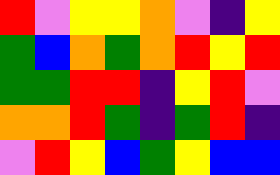[["red", "violet", "yellow", "yellow", "orange", "violet", "indigo", "yellow"], ["green", "blue", "orange", "green", "orange", "red", "yellow", "red"], ["green", "green", "red", "red", "indigo", "yellow", "red", "violet"], ["orange", "orange", "red", "green", "indigo", "green", "red", "indigo"], ["violet", "red", "yellow", "blue", "green", "yellow", "blue", "blue"]]